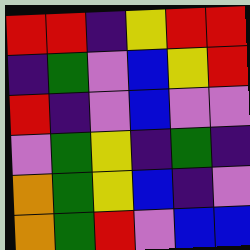[["red", "red", "indigo", "yellow", "red", "red"], ["indigo", "green", "violet", "blue", "yellow", "red"], ["red", "indigo", "violet", "blue", "violet", "violet"], ["violet", "green", "yellow", "indigo", "green", "indigo"], ["orange", "green", "yellow", "blue", "indigo", "violet"], ["orange", "green", "red", "violet", "blue", "blue"]]